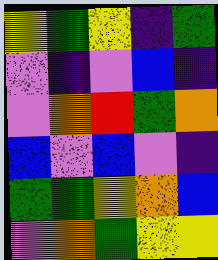[["yellow", "green", "yellow", "indigo", "green"], ["violet", "indigo", "violet", "blue", "indigo"], ["violet", "orange", "red", "green", "orange"], ["blue", "violet", "blue", "violet", "indigo"], ["green", "green", "yellow", "orange", "blue"], ["violet", "orange", "green", "yellow", "yellow"]]